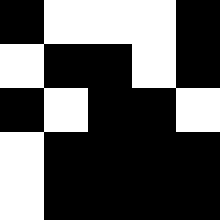[["black", "white", "white", "white", "black"], ["white", "black", "black", "white", "black"], ["black", "white", "black", "black", "white"], ["white", "black", "black", "black", "black"], ["white", "black", "black", "black", "black"]]